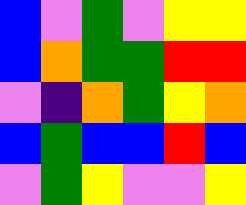[["blue", "violet", "green", "violet", "yellow", "yellow"], ["blue", "orange", "green", "green", "red", "red"], ["violet", "indigo", "orange", "green", "yellow", "orange"], ["blue", "green", "blue", "blue", "red", "blue"], ["violet", "green", "yellow", "violet", "violet", "yellow"]]